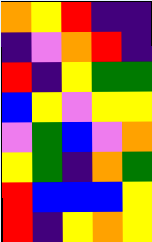[["orange", "yellow", "red", "indigo", "indigo"], ["indigo", "violet", "orange", "red", "indigo"], ["red", "indigo", "yellow", "green", "green"], ["blue", "yellow", "violet", "yellow", "yellow"], ["violet", "green", "blue", "violet", "orange"], ["yellow", "green", "indigo", "orange", "green"], ["red", "blue", "blue", "blue", "yellow"], ["red", "indigo", "yellow", "orange", "yellow"]]